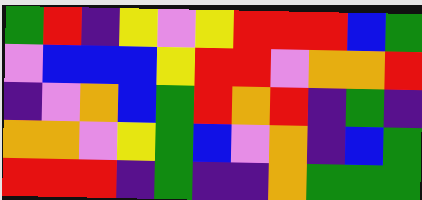[["green", "red", "indigo", "yellow", "violet", "yellow", "red", "red", "red", "blue", "green"], ["violet", "blue", "blue", "blue", "yellow", "red", "red", "violet", "orange", "orange", "red"], ["indigo", "violet", "orange", "blue", "green", "red", "orange", "red", "indigo", "green", "indigo"], ["orange", "orange", "violet", "yellow", "green", "blue", "violet", "orange", "indigo", "blue", "green"], ["red", "red", "red", "indigo", "green", "indigo", "indigo", "orange", "green", "green", "green"]]